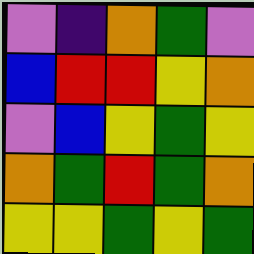[["violet", "indigo", "orange", "green", "violet"], ["blue", "red", "red", "yellow", "orange"], ["violet", "blue", "yellow", "green", "yellow"], ["orange", "green", "red", "green", "orange"], ["yellow", "yellow", "green", "yellow", "green"]]